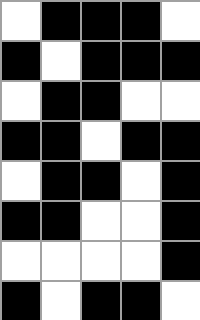[["white", "black", "black", "black", "white"], ["black", "white", "black", "black", "black"], ["white", "black", "black", "white", "white"], ["black", "black", "white", "black", "black"], ["white", "black", "black", "white", "black"], ["black", "black", "white", "white", "black"], ["white", "white", "white", "white", "black"], ["black", "white", "black", "black", "white"]]